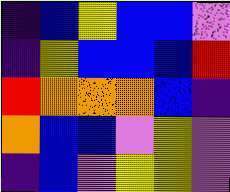[["indigo", "blue", "yellow", "blue", "blue", "violet"], ["indigo", "yellow", "blue", "blue", "blue", "red"], ["red", "orange", "orange", "orange", "blue", "indigo"], ["orange", "blue", "blue", "violet", "yellow", "violet"], ["indigo", "blue", "violet", "yellow", "yellow", "violet"]]